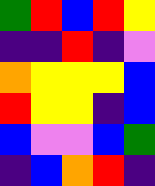[["green", "red", "blue", "red", "yellow"], ["indigo", "indigo", "red", "indigo", "violet"], ["orange", "yellow", "yellow", "yellow", "blue"], ["red", "yellow", "yellow", "indigo", "blue"], ["blue", "violet", "violet", "blue", "green"], ["indigo", "blue", "orange", "red", "indigo"]]